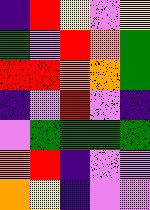[["indigo", "red", "yellow", "violet", "yellow"], ["green", "violet", "red", "orange", "green"], ["red", "red", "orange", "orange", "green"], ["indigo", "violet", "red", "violet", "indigo"], ["violet", "green", "green", "green", "green"], ["orange", "red", "indigo", "violet", "violet"], ["orange", "yellow", "indigo", "violet", "violet"]]